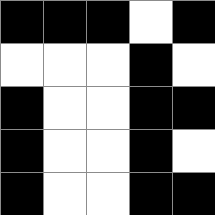[["black", "black", "black", "white", "black"], ["white", "white", "white", "black", "white"], ["black", "white", "white", "black", "black"], ["black", "white", "white", "black", "white"], ["black", "white", "white", "black", "black"]]